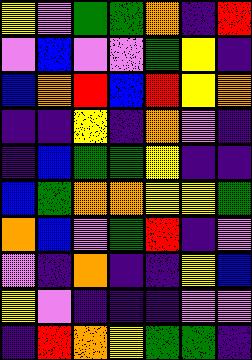[["yellow", "violet", "green", "green", "orange", "indigo", "red"], ["violet", "blue", "violet", "violet", "green", "yellow", "indigo"], ["blue", "orange", "red", "blue", "red", "yellow", "orange"], ["indigo", "indigo", "yellow", "indigo", "orange", "violet", "indigo"], ["indigo", "blue", "green", "green", "yellow", "indigo", "indigo"], ["blue", "green", "orange", "orange", "yellow", "yellow", "green"], ["orange", "blue", "violet", "green", "red", "indigo", "violet"], ["violet", "indigo", "orange", "indigo", "indigo", "yellow", "blue"], ["yellow", "violet", "indigo", "indigo", "indigo", "violet", "violet"], ["indigo", "red", "orange", "yellow", "green", "green", "indigo"]]